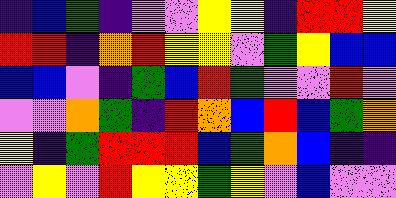[["indigo", "blue", "green", "indigo", "violet", "violet", "yellow", "yellow", "indigo", "red", "red", "yellow"], ["red", "red", "indigo", "orange", "red", "yellow", "yellow", "violet", "green", "yellow", "blue", "blue"], ["blue", "blue", "violet", "indigo", "green", "blue", "red", "green", "violet", "violet", "red", "violet"], ["violet", "violet", "orange", "green", "indigo", "red", "orange", "blue", "red", "blue", "green", "orange"], ["yellow", "indigo", "green", "red", "red", "red", "blue", "green", "orange", "blue", "indigo", "indigo"], ["violet", "yellow", "violet", "red", "yellow", "yellow", "green", "yellow", "violet", "blue", "violet", "violet"]]